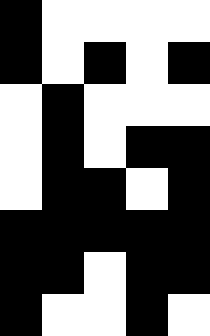[["black", "white", "white", "white", "white"], ["black", "white", "black", "white", "black"], ["white", "black", "white", "white", "white"], ["white", "black", "white", "black", "black"], ["white", "black", "black", "white", "black"], ["black", "black", "black", "black", "black"], ["black", "black", "white", "black", "black"], ["black", "white", "white", "black", "white"]]